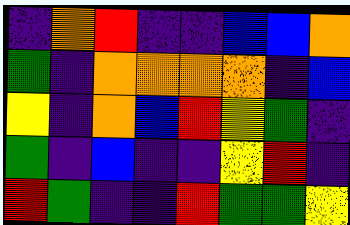[["indigo", "orange", "red", "indigo", "indigo", "blue", "blue", "orange"], ["green", "indigo", "orange", "orange", "orange", "orange", "indigo", "blue"], ["yellow", "indigo", "orange", "blue", "red", "yellow", "green", "indigo"], ["green", "indigo", "blue", "indigo", "indigo", "yellow", "red", "indigo"], ["red", "green", "indigo", "indigo", "red", "green", "green", "yellow"]]